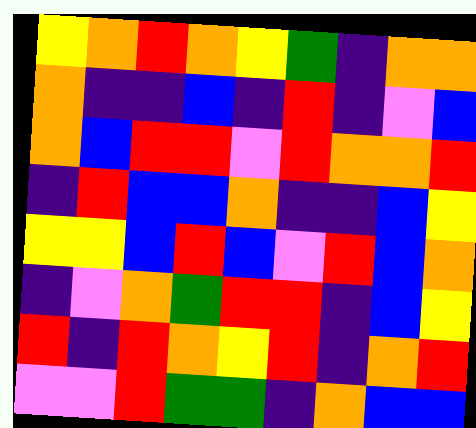[["yellow", "orange", "red", "orange", "yellow", "green", "indigo", "orange", "orange"], ["orange", "indigo", "indigo", "blue", "indigo", "red", "indigo", "violet", "blue"], ["orange", "blue", "red", "red", "violet", "red", "orange", "orange", "red"], ["indigo", "red", "blue", "blue", "orange", "indigo", "indigo", "blue", "yellow"], ["yellow", "yellow", "blue", "red", "blue", "violet", "red", "blue", "orange"], ["indigo", "violet", "orange", "green", "red", "red", "indigo", "blue", "yellow"], ["red", "indigo", "red", "orange", "yellow", "red", "indigo", "orange", "red"], ["violet", "violet", "red", "green", "green", "indigo", "orange", "blue", "blue"]]